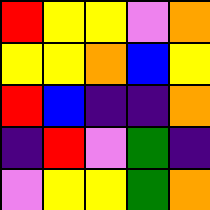[["red", "yellow", "yellow", "violet", "orange"], ["yellow", "yellow", "orange", "blue", "yellow"], ["red", "blue", "indigo", "indigo", "orange"], ["indigo", "red", "violet", "green", "indigo"], ["violet", "yellow", "yellow", "green", "orange"]]